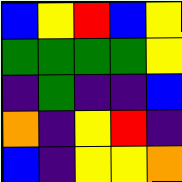[["blue", "yellow", "red", "blue", "yellow"], ["green", "green", "green", "green", "yellow"], ["indigo", "green", "indigo", "indigo", "blue"], ["orange", "indigo", "yellow", "red", "indigo"], ["blue", "indigo", "yellow", "yellow", "orange"]]